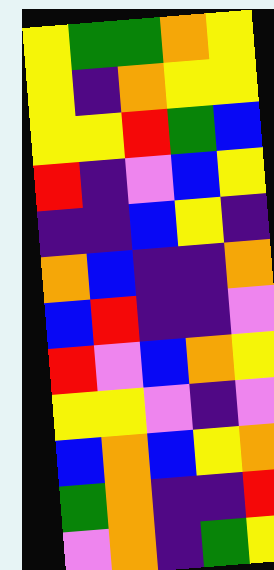[["yellow", "green", "green", "orange", "yellow"], ["yellow", "indigo", "orange", "yellow", "yellow"], ["yellow", "yellow", "red", "green", "blue"], ["red", "indigo", "violet", "blue", "yellow"], ["indigo", "indigo", "blue", "yellow", "indigo"], ["orange", "blue", "indigo", "indigo", "orange"], ["blue", "red", "indigo", "indigo", "violet"], ["red", "violet", "blue", "orange", "yellow"], ["yellow", "yellow", "violet", "indigo", "violet"], ["blue", "orange", "blue", "yellow", "orange"], ["green", "orange", "indigo", "indigo", "red"], ["violet", "orange", "indigo", "green", "yellow"]]